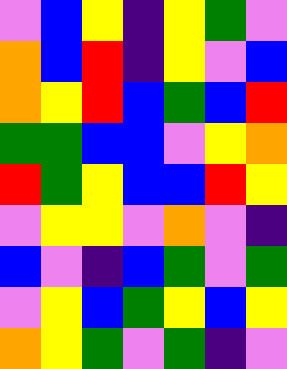[["violet", "blue", "yellow", "indigo", "yellow", "green", "violet"], ["orange", "blue", "red", "indigo", "yellow", "violet", "blue"], ["orange", "yellow", "red", "blue", "green", "blue", "red"], ["green", "green", "blue", "blue", "violet", "yellow", "orange"], ["red", "green", "yellow", "blue", "blue", "red", "yellow"], ["violet", "yellow", "yellow", "violet", "orange", "violet", "indigo"], ["blue", "violet", "indigo", "blue", "green", "violet", "green"], ["violet", "yellow", "blue", "green", "yellow", "blue", "yellow"], ["orange", "yellow", "green", "violet", "green", "indigo", "violet"]]